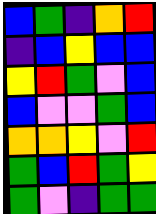[["blue", "green", "indigo", "orange", "red"], ["indigo", "blue", "yellow", "blue", "blue"], ["yellow", "red", "green", "violet", "blue"], ["blue", "violet", "violet", "green", "blue"], ["orange", "orange", "yellow", "violet", "red"], ["green", "blue", "red", "green", "yellow"], ["green", "violet", "indigo", "green", "green"]]